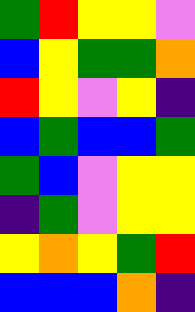[["green", "red", "yellow", "yellow", "violet"], ["blue", "yellow", "green", "green", "orange"], ["red", "yellow", "violet", "yellow", "indigo"], ["blue", "green", "blue", "blue", "green"], ["green", "blue", "violet", "yellow", "yellow"], ["indigo", "green", "violet", "yellow", "yellow"], ["yellow", "orange", "yellow", "green", "red"], ["blue", "blue", "blue", "orange", "indigo"]]